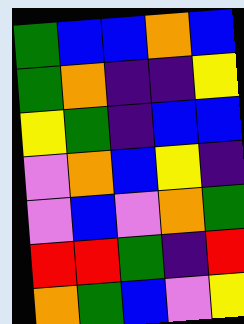[["green", "blue", "blue", "orange", "blue"], ["green", "orange", "indigo", "indigo", "yellow"], ["yellow", "green", "indigo", "blue", "blue"], ["violet", "orange", "blue", "yellow", "indigo"], ["violet", "blue", "violet", "orange", "green"], ["red", "red", "green", "indigo", "red"], ["orange", "green", "blue", "violet", "yellow"]]